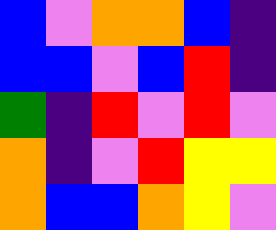[["blue", "violet", "orange", "orange", "blue", "indigo"], ["blue", "blue", "violet", "blue", "red", "indigo"], ["green", "indigo", "red", "violet", "red", "violet"], ["orange", "indigo", "violet", "red", "yellow", "yellow"], ["orange", "blue", "blue", "orange", "yellow", "violet"]]